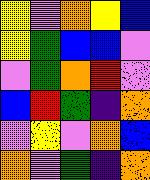[["yellow", "violet", "orange", "yellow", "blue"], ["yellow", "green", "blue", "blue", "violet"], ["violet", "green", "orange", "red", "violet"], ["blue", "red", "green", "indigo", "orange"], ["violet", "yellow", "violet", "orange", "blue"], ["orange", "violet", "green", "indigo", "orange"]]